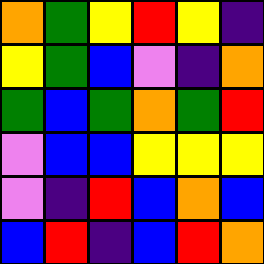[["orange", "green", "yellow", "red", "yellow", "indigo"], ["yellow", "green", "blue", "violet", "indigo", "orange"], ["green", "blue", "green", "orange", "green", "red"], ["violet", "blue", "blue", "yellow", "yellow", "yellow"], ["violet", "indigo", "red", "blue", "orange", "blue"], ["blue", "red", "indigo", "blue", "red", "orange"]]